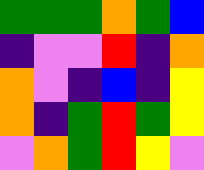[["green", "green", "green", "orange", "green", "blue"], ["indigo", "violet", "violet", "red", "indigo", "orange"], ["orange", "violet", "indigo", "blue", "indigo", "yellow"], ["orange", "indigo", "green", "red", "green", "yellow"], ["violet", "orange", "green", "red", "yellow", "violet"]]